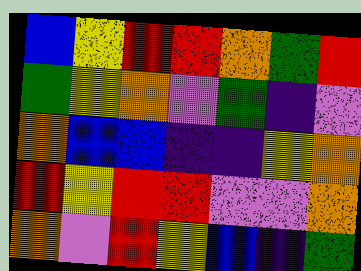[["blue", "yellow", "red", "red", "orange", "green", "red"], ["green", "yellow", "orange", "violet", "green", "indigo", "violet"], ["orange", "blue", "blue", "indigo", "indigo", "yellow", "orange"], ["red", "yellow", "red", "red", "violet", "violet", "orange"], ["orange", "violet", "red", "yellow", "blue", "indigo", "green"]]